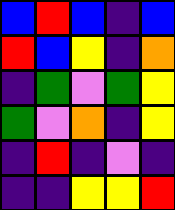[["blue", "red", "blue", "indigo", "blue"], ["red", "blue", "yellow", "indigo", "orange"], ["indigo", "green", "violet", "green", "yellow"], ["green", "violet", "orange", "indigo", "yellow"], ["indigo", "red", "indigo", "violet", "indigo"], ["indigo", "indigo", "yellow", "yellow", "red"]]